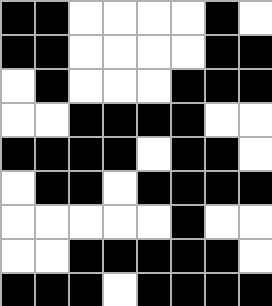[["black", "black", "white", "white", "white", "white", "black", "white"], ["black", "black", "white", "white", "white", "white", "black", "black"], ["white", "black", "white", "white", "white", "black", "black", "black"], ["white", "white", "black", "black", "black", "black", "white", "white"], ["black", "black", "black", "black", "white", "black", "black", "white"], ["white", "black", "black", "white", "black", "black", "black", "black"], ["white", "white", "white", "white", "white", "black", "white", "white"], ["white", "white", "black", "black", "black", "black", "black", "white"], ["black", "black", "black", "white", "black", "black", "black", "black"]]